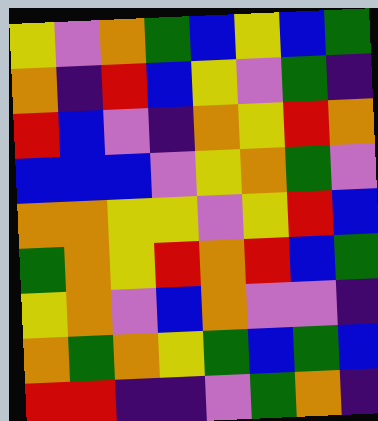[["yellow", "violet", "orange", "green", "blue", "yellow", "blue", "green"], ["orange", "indigo", "red", "blue", "yellow", "violet", "green", "indigo"], ["red", "blue", "violet", "indigo", "orange", "yellow", "red", "orange"], ["blue", "blue", "blue", "violet", "yellow", "orange", "green", "violet"], ["orange", "orange", "yellow", "yellow", "violet", "yellow", "red", "blue"], ["green", "orange", "yellow", "red", "orange", "red", "blue", "green"], ["yellow", "orange", "violet", "blue", "orange", "violet", "violet", "indigo"], ["orange", "green", "orange", "yellow", "green", "blue", "green", "blue"], ["red", "red", "indigo", "indigo", "violet", "green", "orange", "indigo"]]